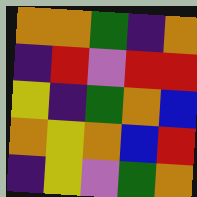[["orange", "orange", "green", "indigo", "orange"], ["indigo", "red", "violet", "red", "red"], ["yellow", "indigo", "green", "orange", "blue"], ["orange", "yellow", "orange", "blue", "red"], ["indigo", "yellow", "violet", "green", "orange"]]